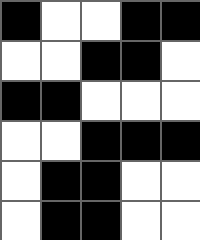[["black", "white", "white", "black", "black"], ["white", "white", "black", "black", "white"], ["black", "black", "white", "white", "white"], ["white", "white", "black", "black", "black"], ["white", "black", "black", "white", "white"], ["white", "black", "black", "white", "white"]]